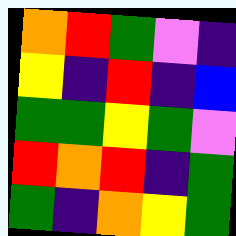[["orange", "red", "green", "violet", "indigo"], ["yellow", "indigo", "red", "indigo", "blue"], ["green", "green", "yellow", "green", "violet"], ["red", "orange", "red", "indigo", "green"], ["green", "indigo", "orange", "yellow", "green"]]